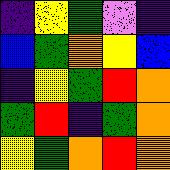[["indigo", "yellow", "green", "violet", "indigo"], ["blue", "green", "orange", "yellow", "blue"], ["indigo", "yellow", "green", "red", "orange"], ["green", "red", "indigo", "green", "orange"], ["yellow", "green", "orange", "red", "orange"]]